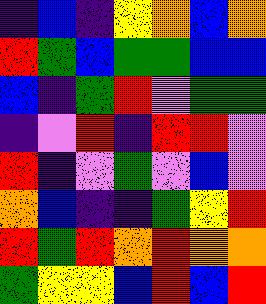[["indigo", "blue", "indigo", "yellow", "orange", "blue", "orange"], ["red", "green", "blue", "green", "green", "blue", "blue"], ["blue", "indigo", "green", "red", "violet", "green", "green"], ["indigo", "violet", "red", "indigo", "red", "red", "violet"], ["red", "indigo", "violet", "green", "violet", "blue", "violet"], ["orange", "blue", "indigo", "indigo", "green", "yellow", "red"], ["red", "green", "red", "orange", "red", "orange", "orange"], ["green", "yellow", "yellow", "blue", "red", "blue", "red"]]